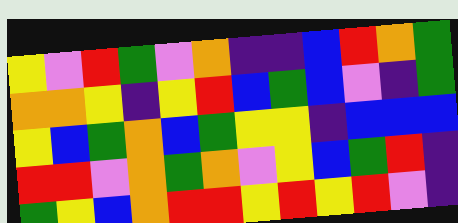[["yellow", "violet", "red", "green", "violet", "orange", "indigo", "indigo", "blue", "red", "orange", "green"], ["orange", "orange", "yellow", "indigo", "yellow", "red", "blue", "green", "blue", "violet", "indigo", "green"], ["yellow", "blue", "green", "orange", "blue", "green", "yellow", "yellow", "indigo", "blue", "blue", "blue"], ["red", "red", "violet", "orange", "green", "orange", "violet", "yellow", "blue", "green", "red", "indigo"], ["green", "yellow", "blue", "orange", "red", "red", "yellow", "red", "yellow", "red", "violet", "indigo"]]